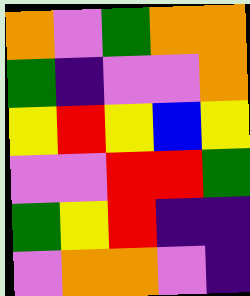[["orange", "violet", "green", "orange", "orange"], ["green", "indigo", "violet", "violet", "orange"], ["yellow", "red", "yellow", "blue", "yellow"], ["violet", "violet", "red", "red", "green"], ["green", "yellow", "red", "indigo", "indigo"], ["violet", "orange", "orange", "violet", "indigo"]]